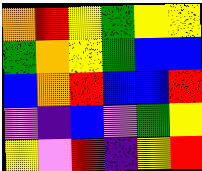[["orange", "red", "yellow", "green", "yellow", "yellow"], ["green", "orange", "yellow", "green", "blue", "blue"], ["blue", "orange", "red", "blue", "blue", "red"], ["violet", "indigo", "blue", "violet", "green", "yellow"], ["yellow", "violet", "red", "indigo", "yellow", "red"]]